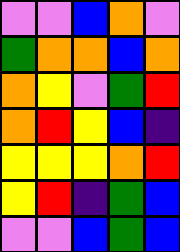[["violet", "violet", "blue", "orange", "violet"], ["green", "orange", "orange", "blue", "orange"], ["orange", "yellow", "violet", "green", "red"], ["orange", "red", "yellow", "blue", "indigo"], ["yellow", "yellow", "yellow", "orange", "red"], ["yellow", "red", "indigo", "green", "blue"], ["violet", "violet", "blue", "green", "blue"]]